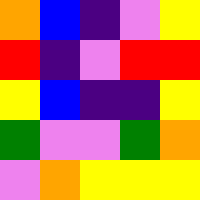[["orange", "blue", "indigo", "violet", "yellow"], ["red", "indigo", "violet", "red", "red"], ["yellow", "blue", "indigo", "indigo", "yellow"], ["green", "violet", "violet", "green", "orange"], ["violet", "orange", "yellow", "yellow", "yellow"]]